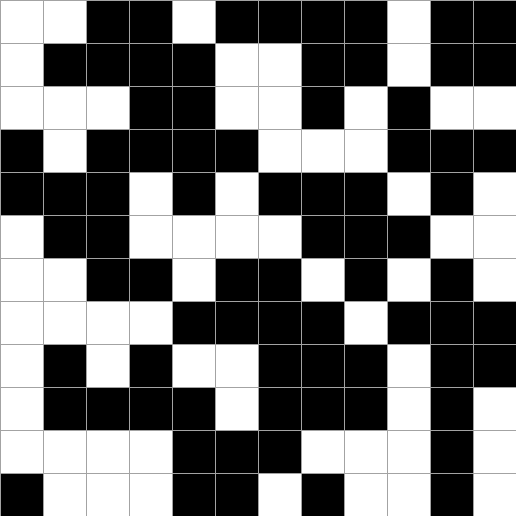[["white", "white", "black", "black", "white", "black", "black", "black", "black", "white", "black", "black"], ["white", "black", "black", "black", "black", "white", "white", "black", "black", "white", "black", "black"], ["white", "white", "white", "black", "black", "white", "white", "black", "white", "black", "white", "white"], ["black", "white", "black", "black", "black", "black", "white", "white", "white", "black", "black", "black"], ["black", "black", "black", "white", "black", "white", "black", "black", "black", "white", "black", "white"], ["white", "black", "black", "white", "white", "white", "white", "black", "black", "black", "white", "white"], ["white", "white", "black", "black", "white", "black", "black", "white", "black", "white", "black", "white"], ["white", "white", "white", "white", "black", "black", "black", "black", "white", "black", "black", "black"], ["white", "black", "white", "black", "white", "white", "black", "black", "black", "white", "black", "black"], ["white", "black", "black", "black", "black", "white", "black", "black", "black", "white", "black", "white"], ["white", "white", "white", "white", "black", "black", "black", "white", "white", "white", "black", "white"], ["black", "white", "white", "white", "black", "black", "white", "black", "white", "white", "black", "white"]]